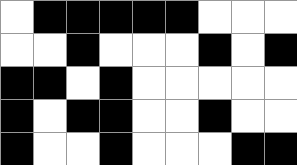[["white", "black", "black", "black", "black", "black", "white", "white", "white"], ["white", "white", "black", "white", "white", "white", "black", "white", "black"], ["black", "black", "white", "black", "white", "white", "white", "white", "white"], ["black", "white", "black", "black", "white", "white", "black", "white", "white"], ["black", "white", "white", "black", "white", "white", "white", "black", "black"]]